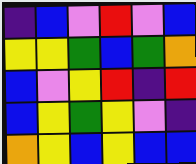[["indigo", "blue", "violet", "red", "violet", "blue"], ["yellow", "yellow", "green", "blue", "green", "orange"], ["blue", "violet", "yellow", "red", "indigo", "red"], ["blue", "yellow", "green", "yellow", "violet", "indigo"], ["orange", "yellow", "blue", "yellow", "blue", "blue"]]